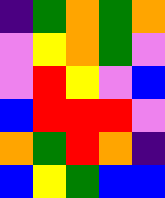[["indigo", "green", "orange", "green", "orange"], ["violet", "yellow", "orange", "green", "violet"], ["violet", "red", "yellow", "violet", "blue"], ["blue", "red", "red", "red", "violet"], ["orange", "green", "red", "orange", "indigo"], ["blue", "yellow", "green", "blue", "blue"]]